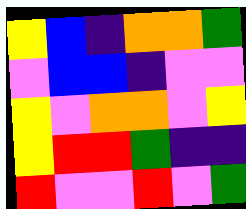[["yellow", "blue", "indigo", "orange", "orange", "green"], ["violet", "blue", "blue", "indigo", "violet", "violet"], ["yellow", "violet", "orange", "orange", "violet", "yellow"], ["yellow", "red", "red", "green", "indigo", "indigo"], ["red", "violet", "violet", "red", "violet", "green"]]